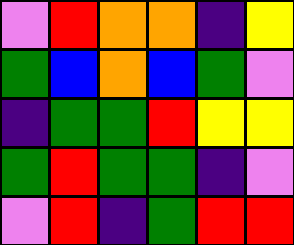[["violet", "red", "orange", "orange", "indigo", "yellow"], ["green", "blue", "orange", "blue", "green", "violet"], ["indigo", "green", "green", "red", "yellow", "yellow"], ["green", "red", "green", "green", "indigo", "violet"], ["violet", "red", "indigo", "green", "red", "red"]]